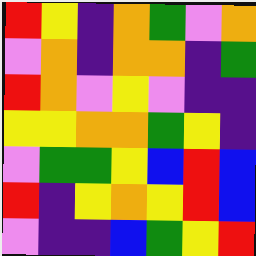[["red", "yellow", "indigo", "orange", "green", "violet", "orange"], ["violet", "orange", "indigo", "orange", "orange", "indigo", "green"], ["red", "orange", "violet", "yellow", "violet", "indigo", "indigo"], ["yellow", "yellow", "orange", "orange", "green", "yellow", "indigo"], ["violet", "green", "green", "yellow", "blue", "red", "blue"], ["red", "indigo", "yellow", "orange", "yellow", "red", "blue"], ["violet", "indigo", "indigo", "blue", "green", "yellow", "red"]]